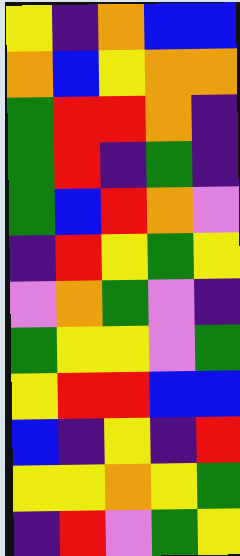[["yellow", "indigo", "orange", "blue", "blue"], ["orange", "blue", "yellow", "orange", "orange"], ["green", "red", "red", "orange", "indigo"], ["green", "red", "indigo", "green", "indigo"], ["green", "blue", "red", "orange", "violet"], ["indigo", "red", "yellow", "green", "yellow"], ["violet", "orange", "green", "violet", "indigo"], ["green", "yellow", "yellow", "violet", "green"], ["yellow", "red", "red", "blue", "blue"], ["blue", "indigo", "yellow", "indigo", "red"], ["yellow", "yellow", "orange", "yellow", "green"], ["indigo", "red", "violet", "green", "yellow"]]